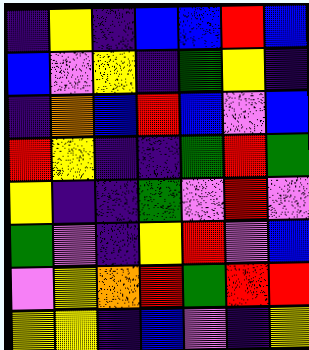[["indigo", "yellow", "indigo", "blue", "blue", "red", "blue"], ["blue", "violet", "yellow", "indigo", "green", "yellow", "indigo"], ["indigo", "orange", "blue", "red", "blue", "violet", "blue"], ["red", "yellow", "indigo", "indigo", "green", "red", "green"], ["yellow", "indigo", "indigo", "green", "violet", "red", "violet"], ["green", "violet", "indigo", "yellow", "red", "violet", "blue"], ["violet", "yellow", "orange", "red", "green", "red", "red"], ["yellow", "yellow", "indigo", "blue", "violet", "indigo", "yellow"]]